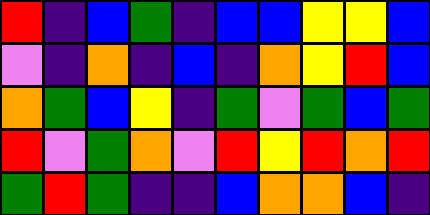[["red", "indigo", "blue", "green", "indigo", "blue", "blue", "yellow", "yellow", "blue"], ["violet", "indigo", "orange", "indigo", "blue", "indigo", "orange", "yellow", "red", "blue"], ["orange", "green", "blue", "yellow", "indigo", "green", "violet", "green", "blue", "green"], ["red", "violet", "green", "orange", "violet", "red", "yellow", "red", "orange", "red"], ["green", "red", "green", "indigo", "indigo", "blue", "orange", "orange", "blue", "indigo"]]